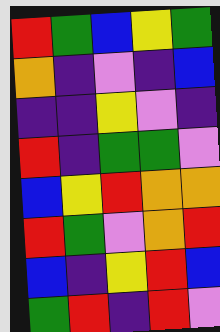[["red", "green", "blue", "yellow", "green"], ["orange", "indigo", "violet", "indigo", "blue"], ["indigo", "indigo", "yellow", "violet", "indigo"], ["red", "indigo", "green", "green", "violet"], ["blue", "yellow", "red", "orange", "orange"], ["red", "green", "violet", "orange", "red"], ["blue", "indigo", "yellow", "red", "blue"], ["green", "red", "indigo", "red", "violet"]]